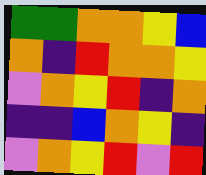[["green", "green", "orange", "orange", "yellow", "blue"], ["orange", "indigo", "red", "orange", "orange", "yellow"], ["violet", "orange", "yellow", "red", "indigo", "orange"], ["indigo", "indigo", "blue", "orange", "yellow", "indigo"], ["violet", "orange", "yellow", "red", "violet", "red"]]